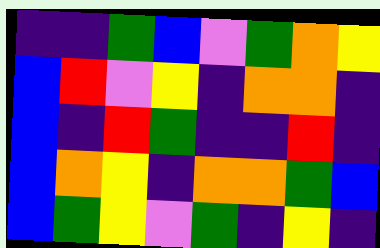[["indigo", "indigo", "green", "blue", "violet", "green", "orange", "yellow"], ["blue", "red", "violet", "yellow", "indigo", "orange", "orange", "indigo"], ["blue", "indigo", "red", "green", "indigo", "indigo", "red", "indigo"], ["blue", "orange", "yellow", "indigo", "orange", "orange", "green", "blue"], ["blue", "green", "yellow", "violet", "green", "indigo", "yellow", "indigo"]]